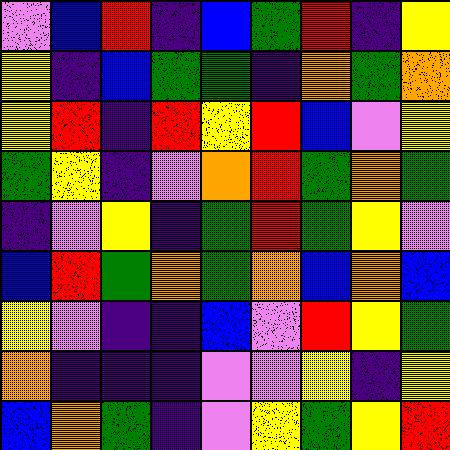[["violet", "blue", "red", "indigo", "blue", "green", "red", "indigo", "yellow"], ["yellow", "indigo", "blue", "green", "green", "indigo", "orange", "green", "orange"], ["yellow", "red", "indigo", "red", "yellow", "red", "blue", "violet", "yellow"], ["green", "yellow", "indigo", "violet", "orange", "red", "green", "orange", "green"], ["indigo", "violet", "yellow", "indigo", "green", "red", "green", "yellow", "violet"], ["blue", "red", "green", "orange", "green", "orange", "blue", "orange", "blue"], ["yellow", "violet", "indigo", "indigo", "blue", "violet", "red", "yellow", "green"], ["orange", "indigo", "indigo", "indigo", "violet", "violet", "yellow", "indigo", "yellow"], ["blue", "orange", "green", "indigo", "violet", "yellow", "green", "yellow", "red"]]